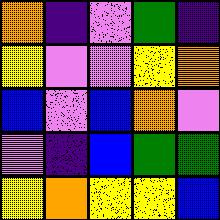[["orange", "indigo", "violet", "green", "indigo"], ["yellow", "violet", "violet", "yellow", "orange"], ["blue", "violet", "blue", "orange", "violet"], ["violet", "indigo", "blue", "green", "green"], ["yellow", "orange", "yellow", "yellow", "blue"]]